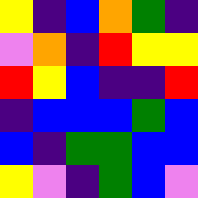[["yellow", "indigo", "blue", "orange", "green", "indigo"], ["violet", "orange", "indigo", "red", "yellow", "yellow"], ["red", "yellow", "blue", "indigo", "indigo", "red"], ["indigo", "blue", "blue", "blue", "green", "blue"], ["blue", "indigo", "green", "green", "blue", "blue"], ["yellow", "violet", "indigo", "green", "blue", "violet"]]